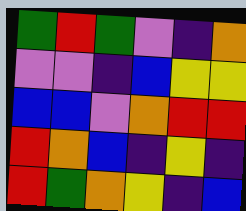[["green", "red", "green", "violet", "indigo", "orange"], ["violet", "violet", "indigo", "blue", "yellow", "yellow"], ["blue", "blue", "violet", "orange", "red", "red"], ["red", "orange", "blue", "indigo", "yellow", "indigo"], ["red", "green", "orange", "yellow", "indigo", "blue"]]